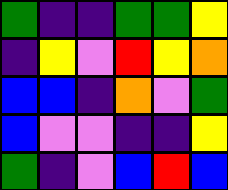[["green", "indigo", "indigo", "green", "green", "yellow"], ["indigo", "yellow", "violet", "red", "yellow", "orange"], ["blue", "blue", "indigo", "orange", "violet", "green"], ["blue", "violet", "violet", "indigo", "indigo", "yellow"], ["green", "indigo", "violet", "blue", "red", "blue"]]